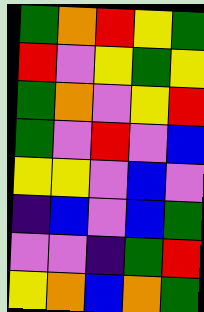[["green", "orange", "red", "yellow", "green"], ["red", "violet", "yellow", "green", "yellow"], ["green", "orange", "violet", "yellow", "red"], ["green", "violet", "red", "violet", "blue"], ["yellow", "yellow", "violet", "blue", "violet"], ["indigo", "blue", "violet", "blue", "green"], ["violet", "violet", "indigo", "green", "red"], ["yellow", "orange", "blue", "orange", "green"]]